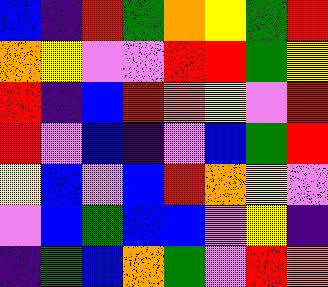[["blue", "indigo", "red", "green", "orange", "yellow", "green", "red"], ["orange", "yellow", "violet", "violet", "red", "red", "green", "yellow"], ["red", "indigo", "blue", "red", "orange", "yellow", "violet", "red"], ["red", "violet", "blue", "indigo", "violet", "blue", "green", "red"], ["yellow", "blue", "violet", "blue", "red", "orange", "yellow", "violet"], ["violet", "blue", "green", "blue", "blue", "violet", "yellow", "indigo"], ["indigo", "green", "blue", "orange", "green", "violet", "red", "orange"]]